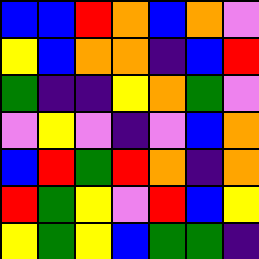[["blue", "blue", "red", "orange", "blue", "orange", "violet"], ["yellow", "blue", "orange", "orange", "indigo", "blue", "red"], ["green", "indigo", "indigo", "yellow", "orange", "green", "violet"], ["violet", "yellow", "violet", "indigo", "violet", "blue", "orange"], ["blue", "red", "green", "red", "orange", "indigo", "orange"], ["red", "green", "yellow", "violet", "red", "blue", "yellow"], ["yellow", "green", "yellow", "blue", "green", "green", "indigo"]]